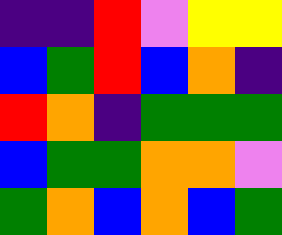[["indigo", "indigo", "red", "violet", "yellow", "yellow"], ["blue", "green", "red", "blue", "orange", "indigo"], ["red", "orange", "indigo", "green", "green", "green"], ["blue", "green", "green", "orange", "orange", "violet"], ["green", "orange", "blue", "orange", "blue", "green"]]